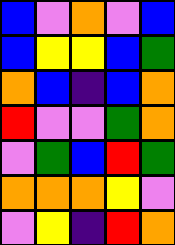[["blue", "violet", "orange", "violet", "blue"], ["blue", "yellow", "yellow", "blue", "green"], ["orange", "blue", "indigo", "blue", "orange"], ["red", "violet", "violet", "green", "orange"], ["violet", "green", "blue", "red", "green"], ["orange", "orange", "orange", "yellow", "violet"], ["violet", "yellow", "indigo", "red", "orange"]]